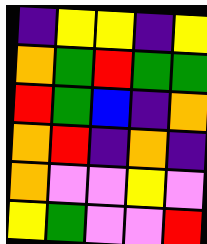[["indigo", "yellow", "yellow", "indigo", "yellow"], ["orange", "green", "red", "green", "green"], ["red", "green", "blue", "indigo", "orange"], ["orange", "red", "indigo", "orange", "indigo"], ["orange", "violet", "violet", "yellow", "violet"], ["yellow", "green", "violet", "violet", "red"]]